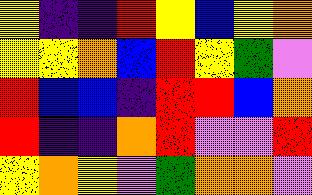[["yellow", "indigo", "indigo", "red", "yellow", "blue", "yellow", "orange"], ["yellow", "yellow", "orange", "blue", "red", "yellow", "green", "violet"], ["red", "blue", "blue", "indigo", "red", "red", "blue", "orange"], ["red", "indigo", "indigo", "orange", "red", "violet", "violet", "red"], ["yellow", "orange", "yellow", "violet", "green", "orange", "orange", "violet"]]